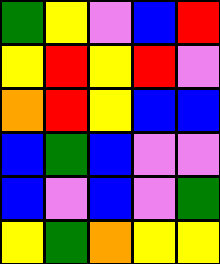[["green", "yellow", "violet", "blue", "red"], ["yellow", "red", "yellow", "red", "violet"], ["orange", "red", "yellow", "blue", "blue"], ["blue", "green", "blue", "violet", "violet"], ["blue", "violet", "blue", "violet", "green"], ["yellow", "green", "orange", "yellow", "yellow"]]